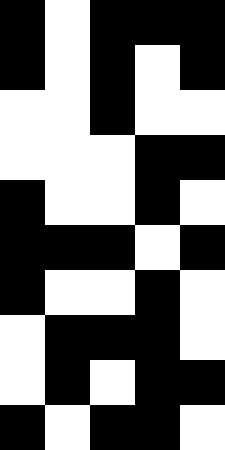[["black", "white", "black", "black", "black"], ["black", "white", "black", "white", "black"], ["white", "white", "black", "white", "white"], ["white", "white", "white", "black", "black"], ["black", "white", "white", "black", "white"], ["black", "black", "black", "white", "black"], ["black", "white", "white", "black", "white"], ["white", "black", "black", "black", "white"], ["white", "black", "white", "black", "black"], ["black", "white", "black", "black", "white"]]